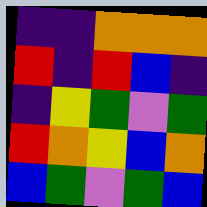[["indigo", "indigo", "orange", "orange", "orange"], ["red", "indigo", "red", "blue", "indigo"], ["indigo", "yellow", "green", "violet", "green"], ["red", "orange", "yellow", "blue", "orange"], ["blue", "green", "violet", "green", "blue"]]